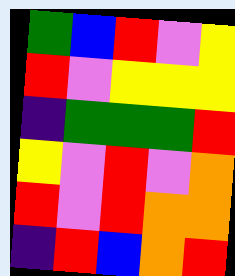[["green", "blue", "red", "violet", "yellow"], ["red", "violet", "yellow", "yellow", "yellow"], ["indigo", "green", "green", "green", "red"], ["yellow", "violet", "red", "violet", "orange"], ["red", "violet", "red", "orange", "orange"], ["indigo", "red", "blue", "orange", "red"]]